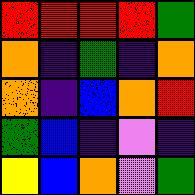[["red", "red", "red", "red", "green"], ["orange", "indigo", "green", "indigo", "orange"], ["orange", "indigo", "blue", "orange", "red"], ["green", "blue", "indigo", "violet", "indigo"], ["yellow", "blue", "orange", "violet", "green"]]